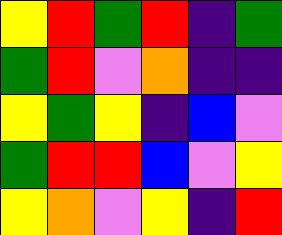[["yellow", "red", "green", "red", "indigo", "green"], ["green", "red", "violet", "orange", "indigo", "indigo"], ["yellow", "green", "yellow", "indigo", "blue", "violet"], ["green", "red", "red", "blue", "violet", "yellow"], ["yellow", "orange", "violet", "yellow", "indigo", "red"]]